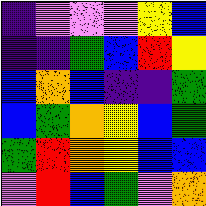[["indigo", "violet", "violet", "violet", "yellow", "blue"], ["indigo", "indigo", "green", "blue", "red", "yellow"], ["blue", "orange", "blue", "indigo", "indigo", "green"], ["blue", "green", "orange", "yellow", "blue", "green"], ["green", "red", "orange", "yellow", "blue", "blue"], ["violet", "red", "blue", "green", "violet", "orange"]]